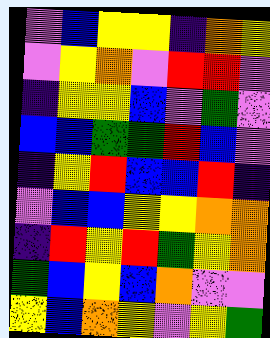[["violet", "blue", "yellow", "yellow", "indigo", "orange", "yellow"], ["violet", "yellow", "orange", "violet", "red", "red", "violet"], ["indigo", "yellow", "yellow", "blue", "violet", "green", "violet"], ["blue", "blue", "green", "green", "red", "blue", "violet"], ["indigo", "yellow", "red", "blue", "blue", "red", "indigo"], ["violet", "blue", "blue", "yellow", "yellow", "orange", "orange"], ["indigo", "red", "yellow", "red", "green", "yellow", "orange"], ["green", "blue", "yellow", "blue", "orange", "violet", "violet"], ["yellow", "blue", "orange", "yellow", "violet", "yellow", "green"]]